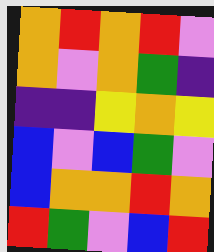[["orange", "red", "orange", "red", "violet"], ["orange", "violet", "orange", "green", "indigo"], ["indigo", "indigo", "yellow", "orange", "yellow"], ["blue", "violet", "blue", "green", "violet"], ["blue", "orange", "orange", "red", "orange"], ["red", "green", "violet", "blue", "red"]]